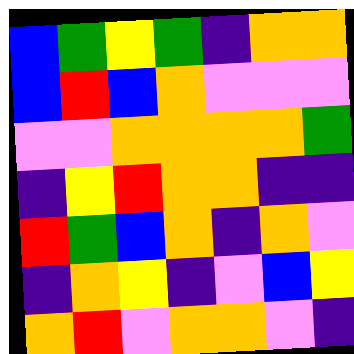[["blue", "green", "yellow", "green", "indigo", "orange", "orange"], ["blue", "red", "blue", "orange", "violet", "violet", "violet"], ["violet", "violet", "orange", "orange", "orange", "orange", "green"], ["indigo", "yellow", "red", "orange", "orange", "indigo", "indigo"], ["red", "green", "blue", "orange", "indigo", "orange", "violet"], ["indigo", "orange", "yellow", "indigo", "violet", "blue", "yellow"], ["orange", "red", "violet", "orange", "orange", "violet", "indigo"]]